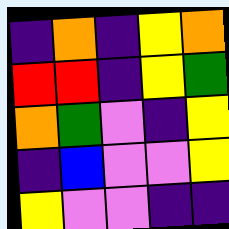[["indigo", "orange", "indigo", "yellow", "orange"], ["red", "red", "indigo", "yellow", "green"], ["orange", "green", "violet", "indigo", "yellow"], ["indigo", "blue", "violet", "violet", "yellow"], ["yellow", "violet", "violet", "indigo", "indigo"]]